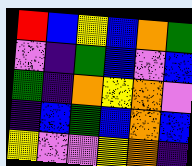[["red", "blue", "yellow", "blue", "orange", "green"], ["violet", "indigo", "green", "blue", "violet", "blue"], ["green", "indigo", "orange", "yellow", "orange", "violet"], ["indigo", "blue", "green", "blue", "orange", "blue"], ["yellow", "violet", "violet", "yellow", "orange", "indigo"]]